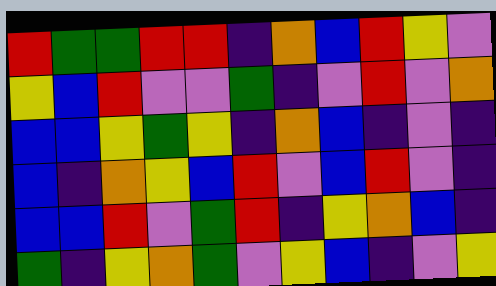[["red", "green", "green", "red", "red", "indigo", "orange", "blue", "red", "yellow", "violet"], ["yellow", "blue", "red", "violet", "violet", "green", "indigo", "violet", "red", "violet", "orange"], ["blue", "blue", "yellow", "green", "yellow", "indigo", "orange", "blue", "indigo", "violet", "indigo"], ["blue", "indigo", "orange", "yellow", "blue", "red", "violet", "blue", "red", "violet", "indigo"], ["blue", "blue", "red", "violet", "green", "red", "indigo", "yellow", "orange", "blue", "indigo"], ["green", "indigo", "yellow", "orange", "green", "violet", "yellow", "blue", "indigo", "violet", "yellow"]]